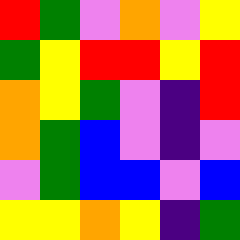[["red", "green", "violet", "orange", "violet", "yellow"], ["green", "yellow", "red", "red", "yellow", "red"], ["orange", "yellow", "green", "violet", "indigo", "red"], ["orange", "green", "blue", "violet", "indigo", "violet"], ["violet", "green", "blue", "blue", "violet", "blue"], ["yellow", "yellow", "orange", "yellow", "indigo", "green"]]